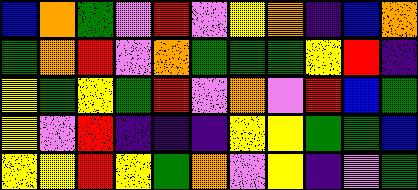[["blue", "orange", "green", "violet", "red", "violet", "yellow", "orange", "indigo", "blue", "orange"], ["green", "orange", "red", "violet", "orange", "green", "green", "green", "yellow", "red", "indigo"], ["yellow", "green", "yellow", "green", "red", "violet", "orange", "violet", "red", "blue", "green"], ["yellow", "violet", "red", "indigo", "indigo", "indigo", "yellow", "yellow", "green", "green", "blue"], ["yellow", "yellow", "red", "yellow", "green", "orange", "violet", "yellow", "indigo", "violet", "green"]]